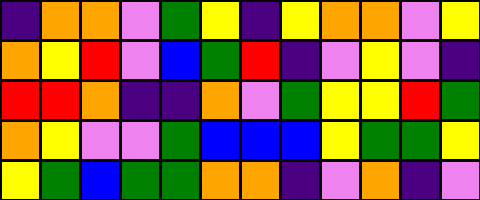[["indigo", "orange", "orange", "violet", "green", "yellow", "indigo", "yellow", "orange", "orange", "violet", "yellow"], ["orange", "yellow", "red", "violet", "blue", "green", "red", "indigo", "violet", "yellow", "violet", "indigo"], ["red", "red", "orange", "indigo", "indigo", "orange", "violet", "green", "yellow", "yellow", "red", "green"], ["orange", "yellow", "violet", "violet", "green", "blue", "blue", "blue", "yellow", "green", "green", "yellow"], ["yellow", "green", "blue", "green", "green", "orange", "orange", "indigo", "violet", "orange", "indigo", "violet"]]